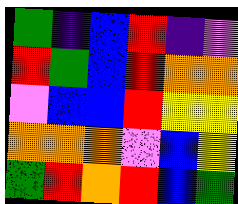[["green", "indigo", "blue", "red", "indigo", "violet"], ["red", "green", "blue", "red", "orange", "orange"], ["violet", "blue", "blue", "red", "yellow", "yellow"], ["orange", "orange", "orange", "violet", "blue", "yellow"], ["green", "red", "orange", "red", "blue", "green"]]